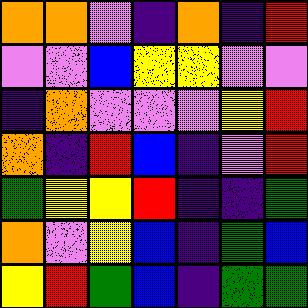[["orange", "orange", "violet", "indigo", "orange", "indigo", "red"], ["violet", "violet", "blue", "yellow", "yellow", "violet", "violet"], ["indigo", "orange", "violet", "violet", "violet", "yellow", "red"], ["orange", "indigo", "red", "blue", "indigo", "violet", "red"], ["green", "yellow", "yellow", "red", "indigo", "indigo", "green"], ["orange", "violet", "yellow", "blue", "indigo", "green", "blue"], ["yellow", "red", "green", "blue", "indigo", "green", "green"]]